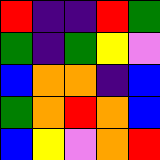[["red", "indigo", "indigo", "red", "green"], ["green", "indigo", "green", "yellow", "violet"], ["blue", "orange", "orange", "indigo", "blue"], ["green", "orange", "red", "orange", "blue"], ["blue", "yellow", "violet", "orange", "red"]]